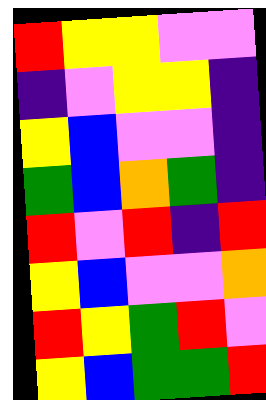[["red", "yellow", "yellow", "violet", "violet"], ["indigo", "violet", "yellow", "yellow", "indigo"], ["yellow", "blue", "violet", "violet", "indigo"], ["green", "blue", "orange", "green", "indigo"], ["red", "violet", "red", "indigo", "red"], ["yellow", "blue", "violet", "violet", "orange"], ["red", "yellow", "green", "red", "violet"], ["yellow", "blue", "green", "green", "red"]]